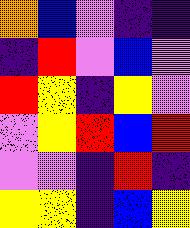[["orange", "blue", "violet", "indigo", "indigo"], ["indigo", "red", "violet", "blue", "violet"], ["red", "yellow", "indigo", "yellow", "violet"], ["violet", "yellow", "red", "blue", "red"], ["violet", "violet", "indigo", "red", "indigo"], ["yellow", "yellow", "indigo", "blue", "yellow"]]